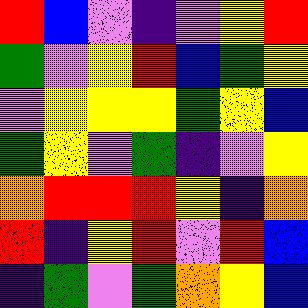[["red", "blue", "violet", "indigo", "violet", "yellow", "red"], ["green", "violet", "yellow", "red", "blue", "green", "yellow"], ["violet", "yellow", "yellow", "yellow", "green", "yellow", "blue"], ["green", "yellow", "violet", "green", "indigo", "violet", "yellow"], ["orange", "red", "red", "red", "yellow", "indigo", "orange"], ["red", "indigo", "yellow", "red", "violet", "red", "blue"], ["indigo", "green", "violet", "green", "orange", "yellow", "blue"]]